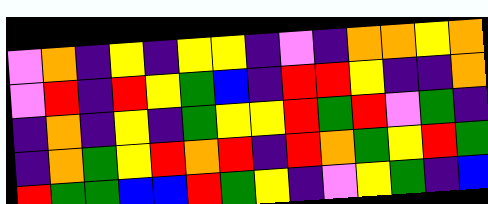[["violet", "orange", "indigo", "yellow", "indigo", "yellow", "yellow", "indigo", "violet", "indigo", "orange", "orange", "yellow", "orange"], ["violet", "red", "indigo", "red", "yellow", "green", "blue", "indigo", "red", "red", "yellow", "indigo", "indigo", "orange"], ["indigo", "orange", "indigo", "yellow", "indigo", "green", "yellow", "yellow", "red", "green", "red", "violet", "green", "indigo"], ["indigo", "orange", "green", "yellow", "red", "orange", "red", "indigo", "red", "orange", "green", "yellow", "red", "green"], ["red", "green", "green", "blue", "blue", "red", "green", "yellow", "indigo", "violet", "yellow", "green", "indigo", "blue"]]